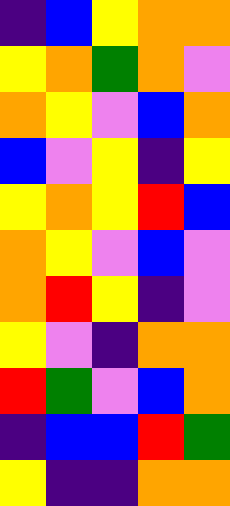[["indigo", "blue", "yellow", "orange", "orange"], ["yellow", "orange", "green", "orange", "violet"], ["orange", "yellow", "violet", "blue", "orange"], ["blue", "violet", "yellow", "indigo", "yellow"], ["yellow", "orange", "yellow", "red", "blue"], ["orange", "yellow", "violet", "blue", "violet"], ["orange", "red", "yellow", "indigo", "violet"], ["yellow", "violet", "indigo", "orange", "orange"], ["red", "green", "violet", "blue", "orange"], ["indigo", "blue", "blue", "red", "green"], ["yellow", "indigo", "indigo", "orange", "orange"]]